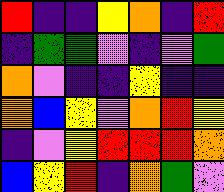[["red", "indigo", "indigo", "yellow", "orange", "indigo", "red"], ["indigo", "green", "green", "violet", "indigo", "violet", "green"], ["orange", "violet", "indigo", "indigo", "yellow", "indigo", "indigo"], ["orange", "blue", "yellow", "violet", "orange", "red", "yellow"], ["indigo", "violet", "yellow", "red", "red", "red", "orange"], ["blue", "yellow", "red", "indigo", "orange", "green", "violet"]]